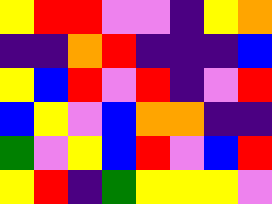[["yellow", "red", "red", "violet", "violet", "indigo", "yellow", "orange"], ["indigo", "indigo", "orange", "red", "indigo", "indigo", "indigo", "blue"], ["yellow", "blue", "red", "violet", "red", "indigo", "violet", "red"], ["blue", "yellow", "violet", "blue", "orange", "orange", "indigo", "indigo"], ["green", "violet", "yellow", "blue", "red", "violet", "blue", "red"], ["yellow", "red", "indigo", "green", "yellow", "yellow", "yellow", "violet"]]